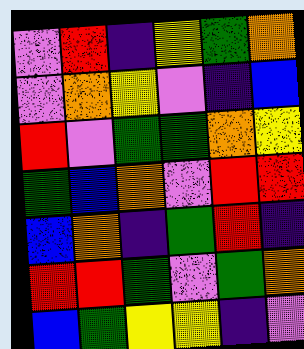[["violet", "red", "indigo", "yellow", "green", "orange"], ["violet", "orange", "yellow", "violet", "indigo", "blue"], ["red", "violet", "green", "green", "orange", "yellow"], ["green", "blue", "orange", "violet", "red", "red"], ["blue", "orange", "indigo", "green", "red", "indigo"], ["red", "red", "green", "violet", "green", "orange"], ["blue", "green", "yellow", "yellow", "indigo", "violet"]]